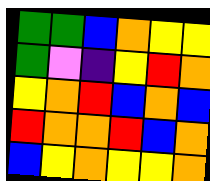[["green", "green", "blue", "orange", "yellow", "yellow"], ["green", "violet", "indigo", "yellow", "red", "orange"], ["yellow", "orange", "red", "blue", "orange", "blue"], ["red", "orange", "orange", "red", "blue", "orange"], ["blue", "yellow", "orange", "yellow", "yellow", "orange"]]